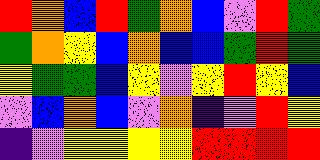[["red", "orange", "blue", "red", "green", "orange", "blue", "violet", "red", "green"], ["green", "orange", "yellow", "blue", "orange", "blue", "blue", "green", "red", "green"], ["yellow", "green", "green", "blue", "yellow", "violet", "yellow", "red", "yellow", "blue"], ["violet", "blue", "orange", "blue", "violet", "orange", "indigo", "violet", "red", "yellow"], ["indigo", "violet", "yellow", "yellow", "yellow", "yellow", "red", "red", "red", "red"]]